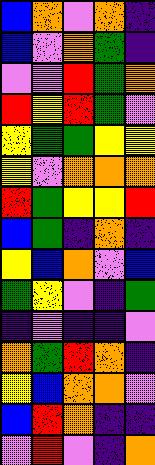[["blue", "orange", "violet", "orange", "indigo"], ["blue", "violet", "orange", "green", "indigo"], ["violet", "violet", "red", "green", "orange"], ["red", "yellow", "red", "green", "violet"], ["yellow", "green", "green", "yellow", "yellow"], ["yellow", "violet", "orange", "orange", "orange"], ["red", "green", "yellow", "yellow", "red"], ["blue", "green", "indigo", "orange", "indigo"], ["yellow", "blue", "orange", "violet", "blue"], ["green", "yellow", "violet", "indigo", "green"], ["indigo", "violet", "indigo", "indigo", "violet"], ["orange", "green", "red", "orange", "indigo"], ["yellow", "blue", "orange", "orange", "violet"], ["blue", "red", "orange", "indigo", "indigo"], ["violet", "red", "violet", "indigo", "orange"]]